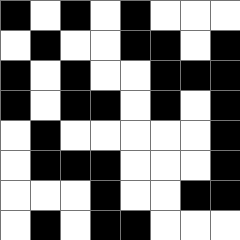[["black", "white", "black", "white", "black", "white", "white", "white"], ["white", "black", "white", "white", "black", "black", "white", "black"], ["black", "white", "black", "white", "white", "black", "black", "black"], ["black", "white", "black", "black", "white", "black", "white", "black"], ["white", "black", "white", "white", "white", "white", "white", "black"], ["white", "black", "black", "black", "white", "white", "white", "black"], ["white", "white", "white", "black", "white", "white", "black", "black"], ["white", "black", "white", "black", "black", "white", "white", "white"]]